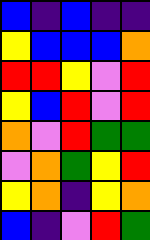[["blue", "indigo", "blue", "indigo", "indigo"], ["yellow", "blue", "blue", "blue", "orange"], ["red", "red", "yellow", "violet", "red"], ["yellow", "blue", "red", "violet", "red"], ["orange", "violet", "red", "green", "green"], ["violet", "orange", "green", "yellow", "red"], ["yellow", "orange", "indigo", "yellow", "orange"], ["blue", "indigo", "violet", "red", "green"]]